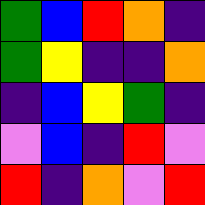[["green", "blue", "red", "orange", "indigo"], ["green", "yellow", "indigo", "indigo", "orange"], ["indigo", "blue", "yellow", "green", "indigo"], ["violet", "blue", "indigo", "red", "violet"], ["red", "indigo", "orange", "violet", "red"]]